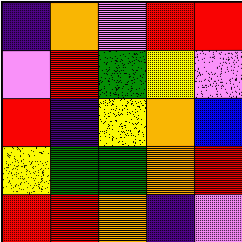[["indigo", "orange", "violet", "red", "red"], ["violet", "red", "green", "yellow", "violet"], ["red", "indigo", "yellow", "orange", "blue"], ["yellow", "green", "green", "orange", "red"], ["red", "red", "orange", "indigo", "violet"]]